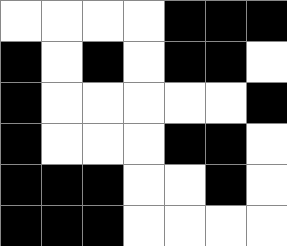[["white", "white", "white", "white", "black", "black", "black"], ["black", "white", "black", "white", "black", "black", "white"], ["black", "white", "white", "white", "white", "white", "black"], ["black", "white", "white", "white", "black", "black", "white"], ["black", "black", "black", "white", "white", "black", "white"], ["black", "black", "black", "white", "white", "white", "white"]]